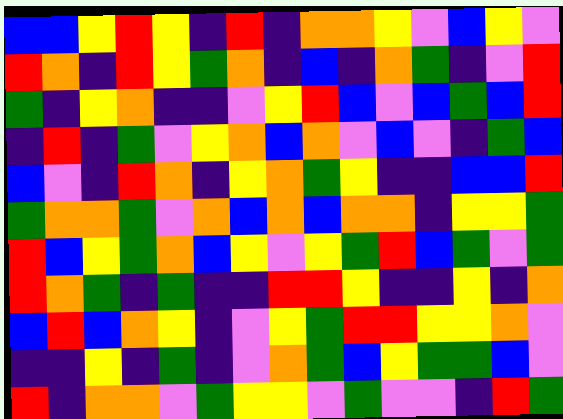[["blue", "blue", "yellow", "red", "yellow", "indigo", "red", "indigo", "orange", "orange", "yellow", "violet", "blue", "yellow", "violet"], ["red", "orange", "indigo", "red", "yellow", "green", "orange", "indigo", "blue", "indigo", "orange", "green", "indigo", "violet", "red"], ["green", "indigo", "yellow", "orange", "indigo", "indigo", "violet", "yellow", "red", "blue", "violet", "blue", "green", "blue", "red"], ["indigo", "red", "indigo", "green", "violet", "yellow", "orange", "blue", "orange", "violet", "blue", "violet", "indigo", "green", "blue"], ["blue", "violet", "indigo", "red", "orange", "indigo", "yellow", "orange", "green", "yellow", "indigo", "indigo", "blue", "blue", "red"], ["green", "orange", "orange", "green", "violet", "orange", "blue", "orange", "blue", "orange", "orange", "indigo", "yellow", "yellow", "green"], ["red", "blue", "yellow", "green", "orange", "blue", "yellow", "violet", "yellow", "green", "red", "blue", "green", "violet", "green"], ["red", "orange", "green", "indigo", "green", "indigo", "indigo", "red", "red", "yellow", "indigo", "indigo", "yellow", "indigo", "orange"], ["blue", "red", "blue", "orange", "yellow", "indigo", "violet", "yellow", "green", "red", "red", "yellow", "yellow", "orange", "violet"], ["indigo", "indigo", "yellow", "indigo", "green", "indigo", "violet", "orange", "green", "blue", "yellow", "green", "green", "blue", "violet"], ["red", "indigo", "orange", "orange", "violet", "green", "yellow", "yellow", "violet", "green", "violet", "violet", "indigo", "red", "green"]]